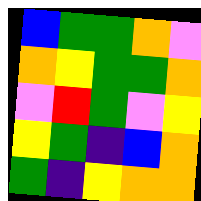[["blue", "green", "green", "orange", "violet"], ["orange", "yellow", "green", "green", "orange"], ["violet", "red", "green", "violet", "yellow"], ["yellow", "green", "indigo", "blue", "orange"], ["green", "indigo", "yellow", "orange", "orange"]]